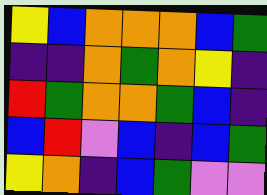[["yellow", "blue", "orange", "orange", "orange", "blue", "green"], ["indigo", "indigo", "orange", "green", "orange", "yellow", "indigo"], ["red", "green", "orange", "orange", "green", "blue", "indigo"], ["blue", "red", "violet", "blue", "indigo", "blue", "green"], ["yellow", "orange", "indigo", "blue", "green", "violet", "violet"]]